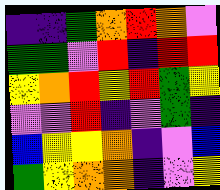[["indigo", "indigo", "green", "orange", "red", "orange", "violet"], ["green", "green", "violet", "red", "indigo", "red", "red"], ["yellow", "orange", "red", "yellow", "red", "green", "yellow"], ["violet", "violet", "red", "indigo", "violet", "green", "indigo"], ["blue", "yellow", "yellow", "orange", "indigo", "violet", "blue"], ["green", "yellow", "orange", "orange", "indigo", "violet", "yellow"]]